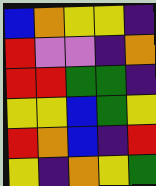[["blue", "orange", "yellow", "yellow", "indigo"], ["red", "violet", "violet", "indigo", "orange"], ["red", "red", "green", "green", "indigo"], ["yellow", "yellow", "blue", "green", "yellow"], ["red", "orange", "blue", "indigo", "red"], ["yellow", "indigo", "orange", "yellow", "green"]]